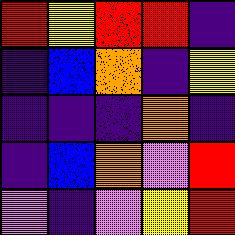[["red", "yellow", "red", "red", "indigo"], ["indigo", "blue", "orange", "indigo", "yellow"], ["indigo", "indigo", "indigo", "orange", "indigo"], ["indigo", "blue", "orange", "violet", "red"], ["violet", "indigo", "violet", "yellow", "red"]]